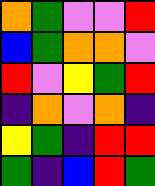[["orange", "green", "violet", "violet", "red"], ["blue", "green", "orange", "orange", "violet"], ["red", "violet", "yellow", "green", "red"], ["indigo", "orange", "violet", "orange", "indigo"], ["yellow", "green", "indigo", "red", "red"], ["green", "indigo", "blue", "red", "green"]]